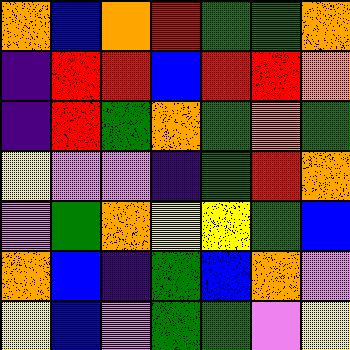[["orange", "blue", "orange", "red", "green", "green", "orange"], ["indigo", "red", "red", "blue", "red", "red", "orange"], ["indigo", "red", "green", "orange", "green", "orange", "green"], ["yellow", "violet", "violet", "indigo", "green", "red", "orange"], ["violet", "green", "orange", "yellow", "yellow", "green", "blue"], ["orange", "blue", "indigo", "green", "blue", "orange", "violet"], ["yellow", "blue", "violet", "green", "green", "violet", "yellow"]]